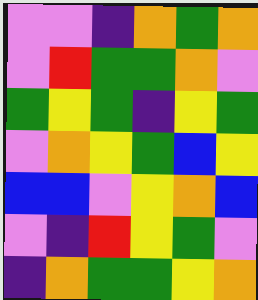[["violet", "violet", "indigo", "orange", "green", "orange"], ["violet", "red", "green", "green", "orange", "violet"], ["green", "yellow", "green", "indigo", "yellow", "green"], ["violet", "orange", "yellow", "green", "blue", "yellow"], ["blue", "blue", "violet", "yellow", "orange", "blue"], ["violet", "indigo", "red", "yellow", "green", "violet"], ["indigo", "orange", "green", "green", "yellow", "orange"]]